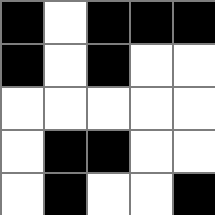[["black", "white", "black", "black", "black"], ["black", "white", "black", "white", "white"], ["white", "white", "white", "white", "white"], ["white", "black", "black", "white", "white"], ["white", "black", "white", "white", "black"]]